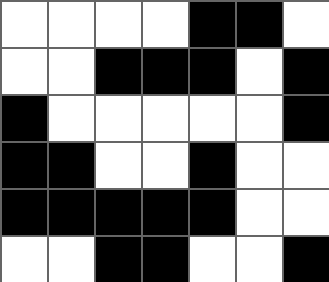[["white", "white", "white", "white", "black", "black", "white"], ["white", "white", "black", "black", "black", "white", "black"], ["black", "white", "white", "white", "white", "white", "black"], ["black", "black", "white", "white", "black", "white", "white"], ["black", "black", "black", "black", "black", "white", "white"], ["white", "white", "black", "black", "white", "white", "black"]]